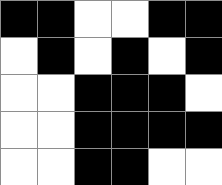[["black", "black", "white", "white", "black", "black"], ["white", "black", "white", "black", "white", "black"], ["white", "white", "black", "black", "black", "white"], ["white", "white", "black", "black", "black", "black"], ["white", "white", "black", "black", "white", "white"]]